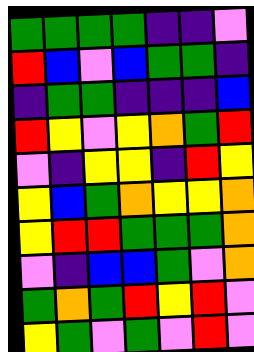[["green", "green", "green", "green", "indigo", "indigo", "violet"], ["red", "blue", "violet", "blue", "green", "green", "indigo"], ["indigo", "green", "green", "indigo", "indigo", "indigo", "blue"], ["red", "yellow", "violet", "yellow", "orange", "green", "red"], ["violet", "indigo", "yellow", "yellow", "indigo", "red", "yellow"], ["yellow", "blue", "green", "orange", "yellow", "yellow", "orange"], ["yellow", "red", "red", "green", "green", "green", "orange"], ["violet", "indigo", "blue", "blue", "green", "violet", "orange"], ["green", "orange", "green", "red", "yellow", "red", "violet"], ["yellow", "green", "violet", "green", "violet", "red", "violet"]]